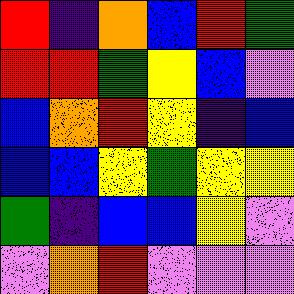[["red", "indigo", "orange", "blue", "red", "green"], ["red", "red", "green", "yellow", "blue", "violet"], ["blue", "orange", "red", "yellow", "indigo", "blue"], ["blue", "blue", "yellow", "green", "yellow", "yellow"], ["green", "indigo", "blue", "blue", "yellow", "violet"], ["violet", "orange", "red", "violet", "violet", "violet"]]